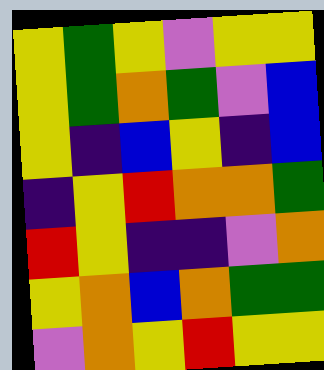[["yellow", "green", "yellow", "violet", "yellow", "yellow"], ["yellow", "green", "orange", "green", "violet", "blue"], ["yellow", "indigo", "blue", "yellow", "indigo", "blue"], ["indigo", "yellow", "red", "orange", "orange", "green"], ["red", "yellow", "indigo", "indigo", "violet", "orange"], ["yellow", "orange", "blue", "orange", "green", "green"], ["violet", "orange", "yellow", "red", "yellow", "yellow"]]